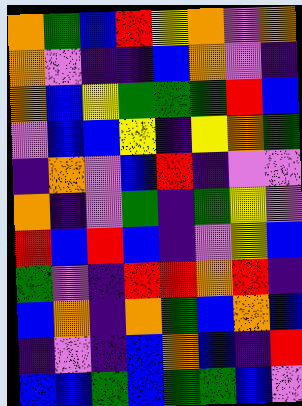[["orange", "green", "blue", "red", "yellow", "orange", "violet", "orange"], ["orange", "violet", "indigo", "indigo", "blue", "orange", "violet", "indigo"], ["orange", "blue", "yellow", "green", "green", "green", "red", "blue"], ["violet", "blue", "blue", "yellow", "indigo", "yellow", "orange", "green"], ["indigo", "orange", "violet", "blue", "red", "indigo", "violet", "violet"], ["orange", "indigo", "violet", "green", "indigo", "green", "yellow", "violet"], ["red", "blue", "red", "blue", "indigo", "violet", "yellow", "blue"], ["green", "violet", "indigo", "red", "red", "orange", "red", "indigo"], ["blue", "orange", "indigo", "orange", "green", "blue", "orange", "blue"], ["indigo", "violet", "indigo", "blue", "orange", "blue", "indigo", "red"], ["blue", "blue", "green", "blue", "green", "green", "blue", "violet"]]